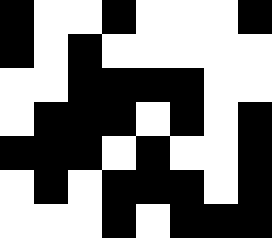[["black", "white", "white", "black", "white", "white", "white", "black"], ["black", "white", "black", "white", "white", "white", "white", "white"], ["white", "white", "black", "black", "black", "black", "white", "white"], ["white", "black", "black", "black", "white", "black", "white", "black"], ["black", "black", "black", "white", "black", "white", "white", "black"], ["white", "black", "white", "black", "black", "black", "white", "black"], ["white", "white", "white", "black", "white", "black", "black", "black"]]